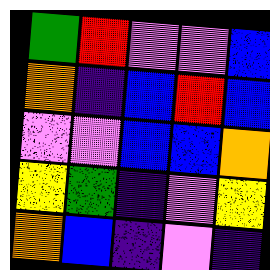[["green", "red", "violet", "violet", "blue"], ["orange", "indigo", "blue", "red", "blue"], ["violet", "violet", "blue", "blue", "orange"], ["yellow", "green", "indigo", "violet", "yellow"], ["orange", "blue", "indigo", "violet", "indigo"]]